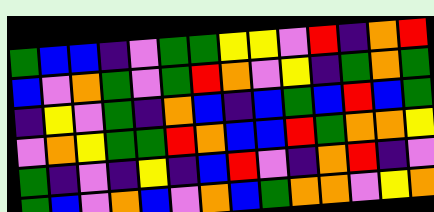[["green", "blue", "blue", "indigo", "violet", "green", "green", "yellow", "yellow", "violet", "red", "indigo", "orange", "red"], ["blue", "violet", "orange", "green", "violet", "green", "red", "orange", "violet", "yellow", "indigo", "green", "orange", "green"], ["indigo", "yellow", "violet", "green", "indigo", "orange", "blue", "indigo", "blue", "green", "blue", "red", "blue", "green"], ["violet", "orange", "yellow", "green", "green", "red", "orange", "blue", "blue", "red", "green", "orange", "orange", "yellow"], ["green", "indigo", "violet", "indigo", "yellow", "indigo", "blue", "red", "violet", "indigo", "orange", "red", "indigo", "violet"], ["green", "blue", "violet", "orange", "blue", "violet", "orange", "blue", "green", "orange", "orange", "violet", "yellow", "orange"]]